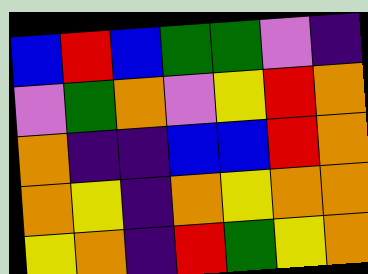[["blue", "red", "blue", "green", "green", "violet", "indigo"], ["violet", "green", "orange", "violet", "yellow", "red", "orange"], ["orange", "indigo", "indigo", "blue", "blue", "red", "orange"], ["orange", "yellow", "indigo", "orange", "yellow", "orange", "orange"], ["yellow", "orange", "indigo", "red", "green", "yellow", "orange"]]